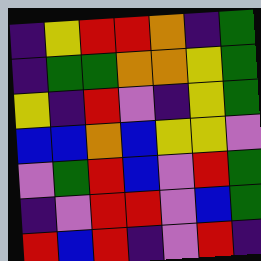[["indigo", "yellow", "red", "red", "orange", "indigo", "green"], ["indigo", "green", "green", "orange", "orange", "yellow", "green"], ["yellow", "indigo", "red", "violet", "indigo", "yellow", "green"], ["blue", "blue", "orange", "blue", "yellow", "yellow", "violet"], ["violet", "green", "red", "blue", "violet", "red", "green"], ["indigo", "violet", "red", "red", "violet", "blue", "green"], ["red", "blue", "red", "indigo", "violet", "red", "indigo"]]